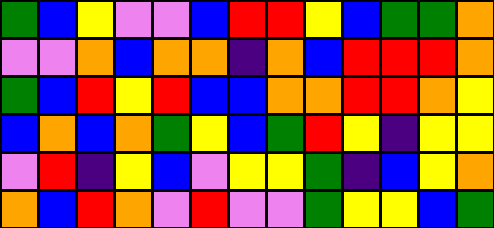[["green", "blue", "yellow", "violet", "violet", "blue", "red", "red", "yellow", "blue", "green", "green", "orange"], ["violet", "violet", "orange", "blue", "orange", "orange", "indigo", "orange", "blue", "red", "red", "red", "orange"], ["green", "blue", "red", "yellow", "red", "blue", "blue", "orange", "orange", "red", "red", "orange", "yellow"], ["blue", "orange", "blue", "orange", "green", "yellow", "blue", "green", "red", "yellow", "indigo", "yellow", "yellow"], ["violet", "red", "indigo", "yellow", "blue", "violet", "yellow", "yellow", "green", "indigo", "blue", "yellow", "orange"], ["orange", "blue", "red", "orange", "violet", "red", "violet", "violet", "green", "yellow", "yellow", "blue", "green"]]